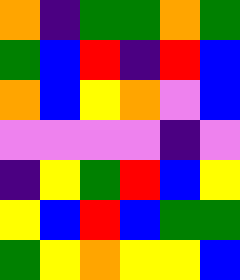[["orange", "indigo", "green", "green", "orange", "green"], ["green", "blue", "red", "indigo", "red", "blue"], ["orange", "blue", "yellow", "orange", "violet", "blue"], ["violet", "violet", "violet", "violet", "indigo", "violet"], ["indigo", "yellow", "green", "red", "blue", "yellow"], ["yellow", "blue", "red", "blue", "green", "green"], ["green", "yellow", "orange", "yellow", "yellow", "blue"]]